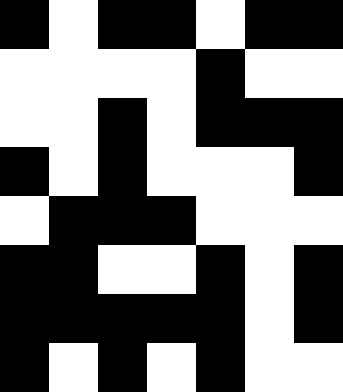[["black", "white", "black", "black", "white", "black", "black"], ["white", "white", "white", "white", "black", "white", "white"], ["white", "white", "black", "white", "black", "black", "black"], ["black", "white", "black", "white", "white", "white", "black"], ["white", "black", "black", "black", "white", "white", "white"], ["black", "black", "white", "white", "black", "white", "black"], ["black", "black", "black", "black", "black", "white", "black"], ["black", "white", "black", "white", "black", "white", "white"]]